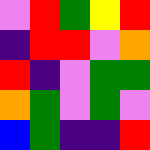[["violet", "red", "green", "yellow", "red"], ["indigo", "red", "red", "violet", "orange"], ["red", "indigo", "violet", "green", "green"], ["orange", "green", "violet", "green", "violet"], ["blue", "green", "indigo", "indigo", "red"]]